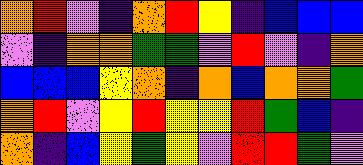[["orange", "red", "violet", "indigo", "orange", "red", "yellow", "indigo", "blue", "blue", "blue"], ["violet", "indigo", "orange", "orange", "green", "green", "violet", "red", "violet", "indigo", "orange"], ["blue", "blue", "blue", "yellow", "orange", "indigo", "orange", "blue", "orange", "orange", "green"], ["orange", "red", "violet", "yellow", "red", "yellow", "yellow", "red", "green", "blue", "indigo"], ["orange", "indigo", "blue", "yellow", "green", "yellow", "violet", "red", "red", "green", "violet"]]